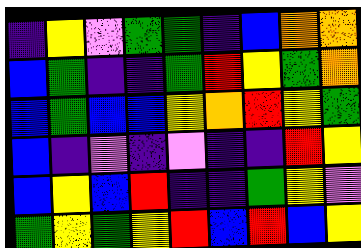[["indigo", "yellow", "violet", "green", "green", "indigo", "blue", "orange", "orange"], ["blue", "green", "indigo", "indigo", "green", "red", "yellow", "green", "orange"], ["blue", "green", "blue", "blue", "yellow", "orange", "red", "yellow", "green"], ["blue", "indigo", "violet", "indigo", "violet", "indigo", "indigo", "red", "yellow"], ["blue", "yellow", "blue", "red", "indigo", "indigo", "green", "yellow", "violet"], ["green", "yellow", "green", "yellow", "red", "blue", "red", "blue", "yellow"]]